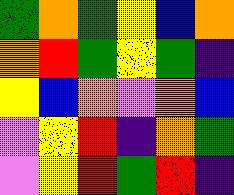[["green", "orange", "green", "yellow", "blue", "orange"], ["orange", "red", "green", "yellow", "green", "indigo"], ["yellow", "blue", "orange", "violet", "orange", "blue"], ["violet", "yellow", "red", "indigo", "orange", "green"], ["violet", "yellow", "red", "green", "red", "indigo"]]